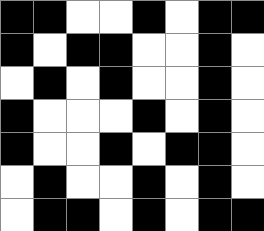[["black", "black", "white", "white", "black", "white", "black", "black"], ["black", "white", "black", "black", "white", "white", "black", "white"], ["white", "black", "white", "black", "white", "white", "black", "white"], ["black", "white", "white", "white", "black", "white", "black", "white"], ["black", "white", "white", "black", "white", "black", "black", "white"], ["white", "black", "white", "white", "black", "white", "black", "white"], ["white", "black", "black", "white", "black", "white", "black", "black"]]